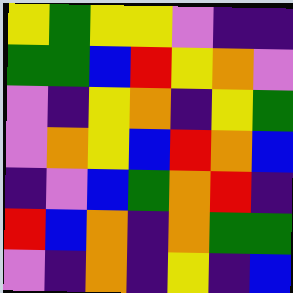[["yellow", "green", "yellow", "yellow", "violet", "indigo", "indigo"], ["green", "green", "blue", "red", "yellow", "orange", "violet"], ["violet", "indigo", "yellow", "orange", "indigo", "yellow", "green"], ["violet", "orange", "yellow", "blue", "red", "orange", "blue"], ["indigo", "violet", "blue", "green", "orange", "red", "indigo"], ["red", "blue", "orange", "indigo", "orange", "green", "green"], ["violet", "indigo", "orange", "indigo", "yellow", "indigo", "blue"]]